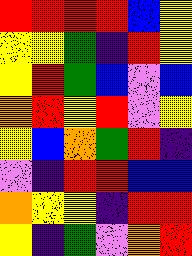[["red", "red", "red", "red", "blue", "yellow"], ["yellow", "yellow", "green", "indigo", "red", "yellow"], ["yellow", "red", "green", "blue", "violet", "blue"], ["orange", "red", "yellow", "red", "violet", "yellow"], ["yellow", "blue", "orange", "green", "red", "indigo"], ["violet", "indigo", "red", "red", "blue", "blue"], ["orange", "yellow", "yellow", "indigo", "red", "red"], ["yellow", "indigo", "green", "violet", "orange", "red"]]